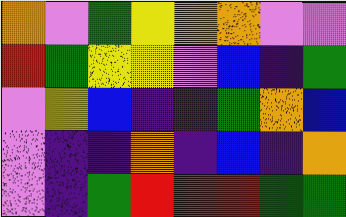[["orange", "violet", "green", "yellow", "orange", "orange", "violet", "violet"], ["red", "green", "yellow", "yellow", "violet", "blue", "indigo", "green"], ["violet", "yellow", "blue", "indigo", "indigo", "green", "orange", "blue"], ["violet", "indigo", "indigo", "orange", "indigo", "blue", "indigo", "orange"], ["violet", "indigo", "green", "red", "red", "red", "green", "green"]]